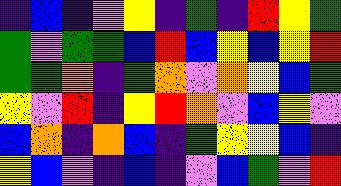[["indigo", "blue", "indigo", "violet", "yellow", "indigo", "green", "indigo", "red", "yellow", "green"], ["green", "violet", "green", "green", "blue", "red", "blue", "yellow", "blue", "yellow", "red"], ["green", "green", "orange", "indigo", "green", "orange", "violet", "orange", "yellow", "blue", "green"], ["yellow", "violet", "red", "indigo", "yellow", "red", "orange", "violet", "blue", "yellow", "violet"], ["blue", "orange", "indigo", "orange", "blue", "indigo", "green", "yellow", "yellow", "blue", "indigo"], ["yellow", "blue", "violet", "indigo", "blue", "indigo", "violet", "blue", "green", "violet", "red"]]